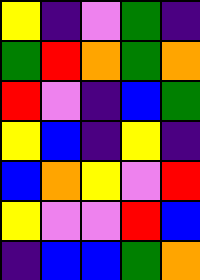[["yellow", "indigo", "violet", "green", "indigo"], ["green", "red", "orange", "green", "orange"], ["red", "violet", "indigo", "blue", "green"], ["yellow", "blue", "indigo", "yellow", "indigo"], ["blue", "orange", "yellow", "violet", "red"], ["yellow", "violet", "violet", "red", "blue"], ["indigo", "blue", "blue", "green", "orange"]]